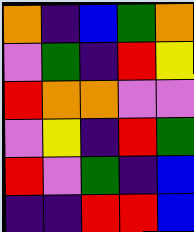[["orange", "indigo", "blue", "green", "orange"], ["violet", "green", "indigo", "red", "yellow"], ["red", "orange", "orange", "violet", "violet"], ["violet", "yellow", "indigo", "red", "green"], ["red", "violet", "green", "indigo", "blue"], ["indigo", "indigo", "red", "red", "blue"]]